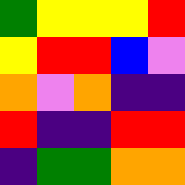[["green", "yellow", "yellow", "yellow", "red"], ["yellow", "red", "red", "blue", "violet"], ["orange", "violet", "orange", "indigo", "indigo"], ["red", "indigo", "indigo", "red", "red"], ["indigo", "green", "green", "orange", "orange"]]